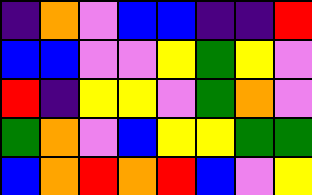[["indigo", "orange", "violet", "blue", "blue", "indigo", "indigo", "red"], ["blue", "blue", "violet", "violet", "yellow", "green", "yellow", "violet"], ["red", "indigo", "yellow", "yellow", "violet", "green", "orange", "violet"], ["green", "orange", "violet", "blue", "yellow", "yellow", "green", "green"], ["blue", "orange", "red", "orange", "red", "blue", "violet", "yellow"]]